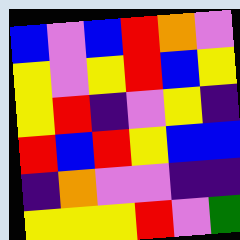[["blue", "violet", "blue", "red", "orange", "violet"], ["yellow", "violet", "yellow", "red", "blue", "yellow"], ["yellow", "red", "indigo", "violet", "yellow", "indigo"], ["red", "blue", "red", "yellow", "blue", "blue"], ["indigo", "orange", "violet", "violet", "indigo", "indigo"], ["yellow", "yellow", "yellow", "red", "violet", "green"]]